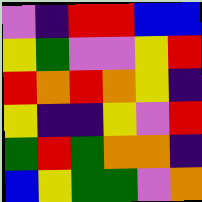[["violet", "indigo", "red", "red", "blue", "blue"], ["yellow", "green", "violet", "violet", "yellow", "red"], ["red", "orange", "red", "orange", "yellow", "indigo"], ["yellow", "indigo", "indigo", "yellow", "violet", "red"], ["green", "red", "green", "orange", "orange", "indigo"], ["blue", "yellow", "green", "green", "violet", "orange"]]